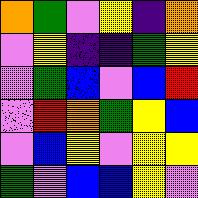[["orange", "green", "violet", "yellow", "indigo", "orange"], ["violet", "yellow", "indigo", "indigo", "green", "yellow"], ["violet", "green", "blue", "violet", "blue", "red"], ["violet", "red", "orange", "green", "yellow", "blue"], ["violet", "blue", "yellow", "violet", "yellow", "yellow"], ["green", "violet", "blue", "blue", "yellow", "violet"]]